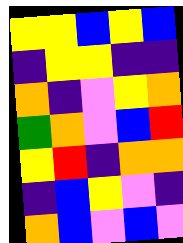[["yellow", "yellow", "blue", "yellow", "blue"], ["indigo", "yellow", "yellow", "indigo", "indigo"], ["orange", "indigo", "violet", "yellow", "orange"], ["green", "orange", "violet", "blue", "red"], ["yellow", "red", "indigo", "orange", "orange"], ["indigo", "blue", "yellow", "violet", "indigo"], ["orange", "blue", "violet", "blue", "violet"]]